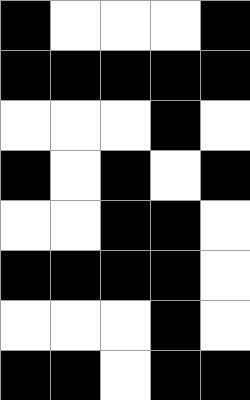[["black", "white", "white", "white", "black"], ["black", "black", "black", "black", "black"], ["white", "white", "white", "black", "white"], ["black", "white", "black", "white", "black"], ["white", "white", "black", "black", "white"], ["black", "black", "black", "black", "white"], ["white", "white", "white", "black", "white"], ["black", "black", "white", "black", "black"]]